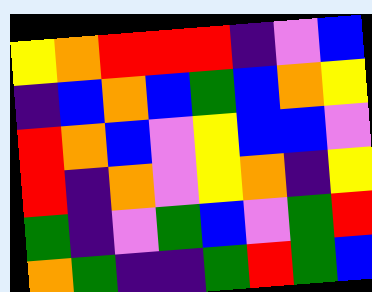[["yellow", "orange", "red", "red", "red", "indigo", "violet", "blue"], ["indigo", "blue", "orange", "blue", "green", "blue", "orange", "yellow"], ["red", "orange", "blue", "violet", "yellow", "blue", "blue", "violet"], ["red", "indigo", "orange", "violet", "yellow", "orange", "indigo", "yellow"], ["green", "indigo", "violet", "green", "blue", "violet", "green", "red"], ["orange", "green", "indigo", "indigo", "green", "red", "green", "blue"]]